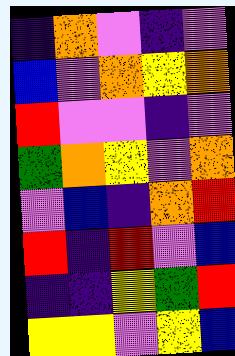[["indigo", "orange", "violet", "indigo", "violet"], ["blue", "violet", "orange", "yellow", "orange"], ["red", "violet", "violet", "indigo", "violet"], ["green", "orange", "yellow", "violet", "orange"], ["violet", "blue", "indigo", "orange", "red"], ["red", "indigo", "red", "violet", "blue"], ["indigo", "indigo", "yellow", "green", "red"], ["yellow", "yellow", "violet", "yellow", "blue"]]